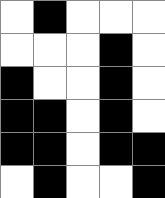[["white", "black", "white", "white", "white"], ["white", "white", "white", "black", "white"], ["black", "white", "white", "black", "white"], ["black", "black", "white", "black", "white"], ["black", "black", "white", "black", "black"], ["white", "black", "white", "white", "black"]]